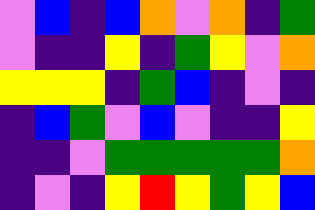[["violet", "blue", "indigo", "blue", "orange", "violet", "orange", "indigo", "green"], ["violet", "indigo", "indigo", "yellow", "indigo", "green", "yellow", "violet", "orange"], ["yellow", "yellow", "yellow", "indigo", "green", "blue", "indigo", "violet", "indigo"], ["indigo", "blue", "green", "violet", "blue", "violet", "indigo", "indigo", "yellow"], ["indigo", "indigo", "violet", "green", "green", "green", "green", "green", "orange"], ["indigo", "violet", "indigo", "yellow", "red", "yellow", "green", "yellow", "blue"]]